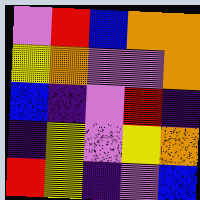[["violet", "red", "blue", "orange", "orange"], ["yellow", "orange", "violet", "violet", "orange"], ["blue", "indigo", "violet", "red", "indigo"], ["indigo", "yellow", "violet", "yellow", "orange"], ["red", "yellow", "indigo", "violet", "blue"]]